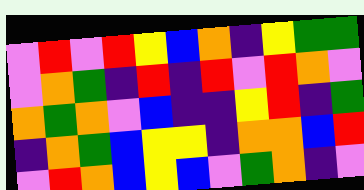[["violet", "red", "violet", "red", "yellow", "blue", "orange", "indigo", "yellow", "green", "green"], ["violet", "orange", "green", "indigo", "red", "indigo", "red", "violet", "red", "orange", "violet"], ["orange", "green", "orange", "violet", "blue", "indigo", "indigo", "yellow", "red", "indigo", "green"], ["indigo", "orange", "green", "blue", "yellow", "yellow", "indigo", "orange", "orange", "blue", "red"], ["violet", "red", "orange", "blue", "yellow", "blue", "violet", "green", "orange", "indigo", "violet"]]